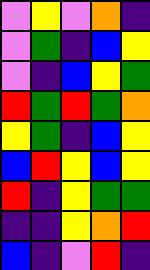[["violet", "yellow", "violet", "orange", "indigo"], ["violet", "green", "indigo", "blue", "yellow"], ["violet", "indigo", "blue", "yellow", "green"], ["red", "green", "red", "green", "orange"], ["yellow", "green", "indigo", "blue", "yellow"], ["blue", "red", "yellow", "blue", "yellow"], ["red", "indigo", "yellow", "green", "green"], ["indigo", "indigo", "yellow", "orange", "red"], ["blue", "indigo", "violet", "red", "indigo"]]